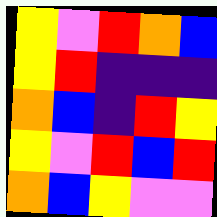[["yellow", "violet", "red", "orange", "blue"], ["yellow", "red", "indigo", "indigo", "indigo"], ["orange", "blue", "indigo", "red", "yellow"], ["yellow", "violet", "red", "blue", "red"], ["orange", "blue", "yellow", "violet", "violet"]]